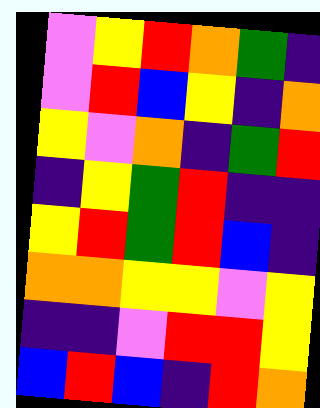[["violet", "yellow", "red", "orange", "green", "indigo"], ["violet", "red", "blue", "yellow", "indigo", "orange"], ["yellow", "violet", "orange", "indigo", "green", "red"], ["indigo", "yellow", "green", "red", "indigo", "indigo"], ["yellow", "red", "green", "red", "blue", "indigo"], ["orange", "orange", "yellow", "yellow", "violet", "yellow"], ["indigo", "indigo", "violet", "red", "red", "yellow"], ["blue", "red", "blue", "indigo", "red", "orange"]]